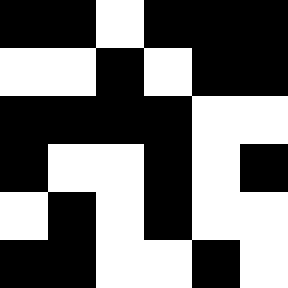[["black", "black", "white", "black", "black", "black"], ["white", "white", "black", "white", "black", "black"], ["black", "black", "black", "black", "white", "white"], ["black", "white", "white", "black", "white", "black"], ["white", "black", "white", "black", "white", "white"], ["black", "black", "white", "white", "black", "white"]]